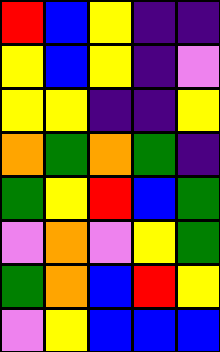[["red", "blue", "yellow", "indigo", "indigo"], ["yellow", "blue", "yellow", "indigo", "violet"], ["yellow", "yellow", "indigo", "indigo", "yellow"], ["orange", "green", "orange", "green", "indigo"], ["green", "yellow", "red", "blue", "green"], ["violet", "orange", "violet", "yellow", "green"], ["green", "orange", "blue", "red", "yellow"], ["violet", "yellow", "blue", "blue", "blue"]]